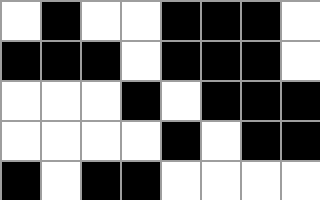[["white", "black", "white", "white", "black", "black", "black", "white"], ["black", "black", "black", "white", "black", "black", "black", "white"], ["white", "white", "white", "black", "white", "black", "black", "black"], ["white", "white", "white", "white", "black", "white", "black", "black"], ["black", "white", "black", "black", "white", "white", "white", "white"]]